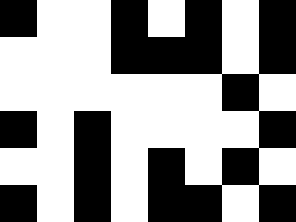[["black", "white", "white", "black", "white", "black", "white", "black"], ["white", "white", "white", "black", "black", "black", "white", "black"], ["white", "white", "white", "white", "white", "white", "black", "white"], ["black", "white", "black", "white", "white", "white", "white", "black"], ["white", "white", "black", "white", "black", "white", "black", "white"], ["black", "white", "black", "white", "black", "black", "white", "black"]]